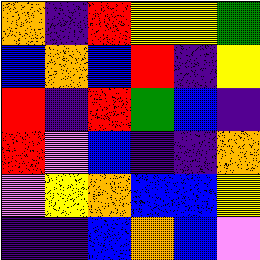[["orange", "indigo", "red", "yellow", "yellow", "green"], ["blue", "orange", "blue", "red", "indigo", "yellow"], ["red", "indigo", "red", "green", "blue", "indigo"], ["red", "violet", "blue", "indigo", "indigo", "orange"], ["violet", "yellow", "orange", "blue", "blue", "yellow"], ["indigo", "indigo", "blue", "orange", "blue", "violet"]]